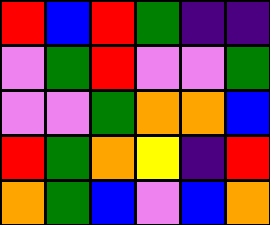[["red", "blue", "red", "green", "indigo", "indigo"], ["violet", "green", "red", "violet", "violet", "green"], ["violet", "violet", "green", "orange", "orange", "blue"], ["red", "green", "orange", "yellow", "indigo", "red"], ["orange", "green", "blue", "violet", "blue", "orange"]]